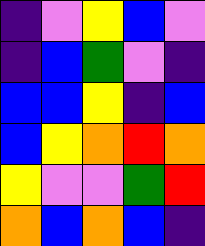[["indigo", "violet", "yellow", "blue", "violet"], ["indigo", "blue", "green", "violet", "indigo"], ["blue", "blue", "yellow", "indigo", "blue"], ["blue", "yellow", "orange", "red", "orange"], ["yellow", "violet", "violet", "green", "red"], ["orange", "blue", "orange", "blue", "indigo"]]